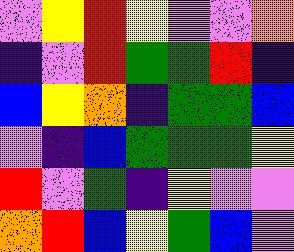[["violet", "yellow", "red", "yellow", "violet", "violet", "orange"], ["indigo", "violet", "red", "green", "green", "red", "indigo"], ["blue", "yellow", "orange", "indigo", "green", "green", "blue"], ["violet", "indigo", "blue", "green", "green", "green", "yellow"], ["red", "violet", "green", "indigo", "yellow", "violet", "violet"], ["orange", "red", "blue", "yellow", "green", "blue", "violet"]]